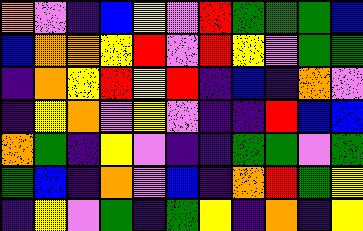[["orange", "violet", "indigo", "blue", "yellow", "violet", "red", "green", "green", "green", "blue"], ["blue", "orange", "orange", "yellow", "red", "violet", "red", "yellow", "violet", "green", "green"], ["indigo", "orange", "yellow", "red", "yellow", "red", "indigo", "blue", "indigo", "orange", "violet"], ["indigo", "yellow", "orange", "violet", "yellow", "violet", "indigo", "indigo", "red", "blue", "blue"], ["orange", "green", "indigo", "yellow", "violet", "indigo", "indigo", "green", "green", "violet", "green"], ["green", "blue", "indigo", "orange", "violet", "blue", "indigo", "orange", "red", "green", "yellow"], ["indigo", "yellow", "violet", "green", "indigo", "green", "yellow", "indigo", "orange", "indigo", "yellow"]]